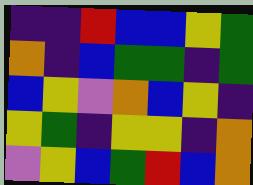[["indigo", "indigo", "red", "blue", "blue", "yellow", "green"], ["orange", "indigo", "blue", "green", "green", "indigo", "green"], ["blue", "yellow", "violet", "orange", "blue", "yellow", "indigo"], ["yellow", "green", "indigo", "yellow", "yellow", "indigo", "orange"], ["violet", "yellow", "blue", "green", "red", "blue", "orange"]]